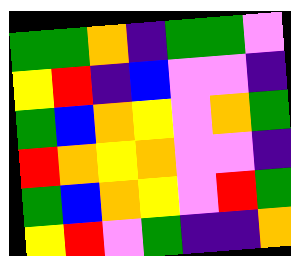[["green", "green", "orange", "indigo", "green", "green", "violet"], ["yellow", "red", "indigo", "blue", "violet", "violet", "indigo"], ["green", "blue", "orange", "yellow", "violet", "orange", "green"], ["red", "orange", "yellow", "orange", "violet", "violet", "indigo"], ["green", "blue", "orange", "yellow", "violet", "red", "green"], ["yellow", "red", "violet", "green", "indigo", "indigo", "orange"]]